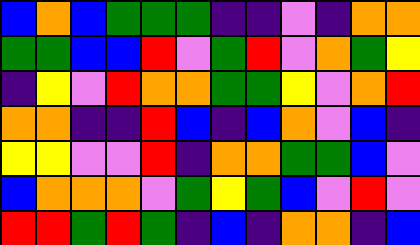[["blue", "orange", "blue", "green", "green", "green", "indigo", "indigo", "violet", "indigo", "orange", "orange"], ["green", "green", "blue", "blue", "red", "violet", "green", "red", "violet", "orange", "green", "yellow"], ["indigo", "yellow", "violet", "red", "orange", "orange", "green", "green", "yellow", "violet", "orange", "red"], ["orange", "orange", "indigo", "indigo", "red", "blue", "indigo", "blue", "orange", "violet", "blue", "indigo"], ["yellow", "yellow", "violet", "violet", "red", "indigo", "orange", "orange", "green", "green", "blue", "violet"], ["blue", "orange", "orange", "orange", "violet", "green", "yellow", "green", "blue", "violet", "red", "violet"], ["red", "red", "green", "red", "green", "indigo", "blue", "indigo", "orange", "orange", "indigo", "blue"]]